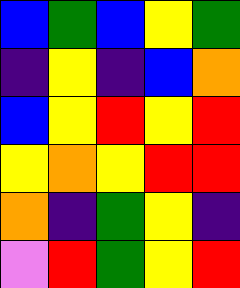[["blue", "green", "blue", "yellow", "green"], ["indigo", "yellow", "indigo", "blue", "orange"], ["blue", "yellow", "red", "yellow", "red"], ["yellow", "orange", "yellow", "red", "red"], ["orange", "indigo", "green", "yellow", "indigo"], ["violet", "red", "green", "yellow", "red"]]